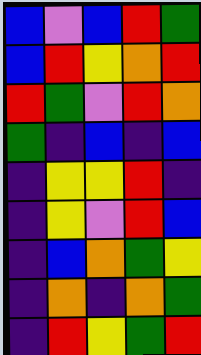[["blue", "violet", "blue", "red", "green"], ["blue", "red", "yellow", "orange", "red"], ["red", "green", "violet", "red", "orange"], ["green", "indigo", "blue", "indigo", "blue"], ["indigo", "yellow", "yellow", "red", "indigo"], ["indigo", "yellow", "violet", "red", "blue"], ["indigo", "blue", "orange", "green", "yellow"], ["indigo", "orange", "indigo", "orange", "green"], ["indigo", "red", "yellow", "green", "red"]]